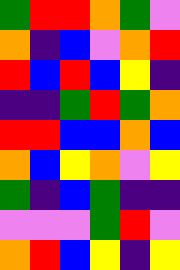[["green", "red", "red", "orange", "green", "violet"], ["orange", "indigo", "blue", "violet", "orange", "red"], ["red", "blue", "red", "blue", "yellow", "indigo"], ["indigo", "indigo", "green", "red", "green", "orange"], ["red", "red", "blue", "blue", "orange", "blue"], ["orange", "blue", "yellow", "orange", "violet", "yellow"], ["green", "indigo", "blue", "green", "indigo", "indigo"], ["violet", "violet", "violet", "green", "red", "violet"], ["orange", "red", "blue", "yellow", "indigo", "yellow"]]